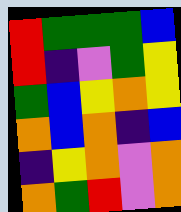[["red", "green", "green", "green", "blue"], ["red", "indigo", "violet", "green", "yellow"], ["green", "blue", "yellow", "orange", "yellow"], ["orange", "blue", "orange", "indigo", "blue"], ["indigo", "yellow", "orange", "violet", "orange"], ["orange", "green", "red", "violet", "orange"]]